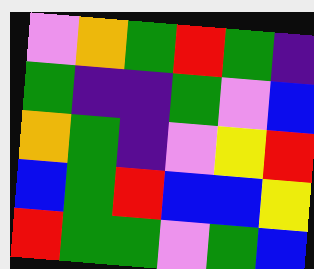[["violet", "orange", "green", "red", "green", "indigo"], ["green", "indigo", "indigo", "green", "violet", "blue"], ["orange", "green", "indigo", "violet", "yellow", "red"], ["blue", "green", "red", "blue", "blue", "yellow"], ["red", "green", "green", "violet", "green", "blue"]]